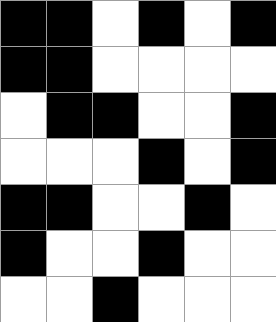[["black", "black", "white", "black", "white", "black"], ["black", "black", "white", "white", "white", "white"], ["white", "black", "black", "white", "white", "black"], ["white", "white", "white", "black", "white", "black"], ["black", "black", "white", "white", "black", "white"], ["black", "white", "white", "black", "white", "white"], ["white", "white", "black", "white", "white", "white"]]